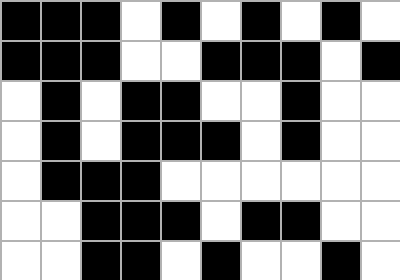[["black", "black", "black", "white", "black", "white", "black", "white", "black", "white"], ["black", "black", "black", "white", "white", "black", "black", "black", "white", "black"], ["white", "black", "white", "black", "black", "white", "white", "black", "white", "white"], ["white", "black", "white", "black", "black", "black", "white", "black", "white", "white"], ["white", "black", "black", "black", "white", "white", "white", "white", "white", "white"], ["white", "white", "black", "black", "black", "white", "black", "black", "white", "white"], ["white", "white", "black", "black", "white", "black", "white", "white", "black", "white"]]